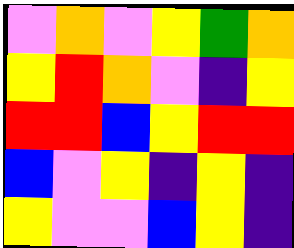[["violet", "orange", "violet", "yellow", "green", "orange"], ["yellow", "red", "orange", "violet", "indigo", "yellow"], ["red", "red", "blue", "yellow", "red", "red"], ["blue", "violet", "yellow", "indigo", "yellow", "indigo"], ["yellow", "violet", "violet", "blue", "yellow", "indigo"]]